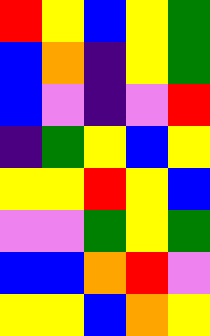[["red", "yellow", "blue", "yellow", "green"], ["blue", "orange", "indigo", "yellow", "green"], ["blue", "violet", "indigo", "violet", "red"], ["indigo", "green", "yellow", "blue", "yellow"], ["yellow", "yellow", "red", "yellow", "blue"], ["violet", "violet", "green", "yellow", "green"], ["blue", "blue", "orange", "red", "violet"], ["yellow", "yellow", "blue", "orange", "yellow"]]